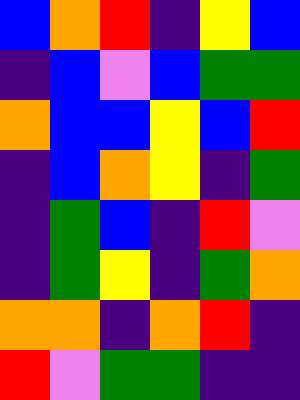[["blue", "orange", "red", "indigo", "yellow", "blue"], ["indigo", "blue", "violet", "blue", "green", "green"], ["orange", "blue", "blue", "yellow", "blue", "red"], ["indigo", "blue", "orange", "yellow", "indigo", "green"], ["indigo", "green", "blue", "indigo", "red", "violet"], ["indigo", "green", "yellow", "indigo", "green", "orange"], ["orange", "orange", "indigo", "orange", "red", "indigo"], ["red", "violet", "green", "green", "indigo", "indigo"]]